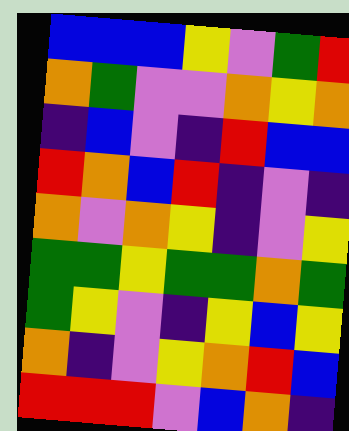[["blue", "blue", "blue", "yellow", "violet", "green", "red"], ["orange", "green", "violet", "violet", "orange", "yellow", "orange"], ["indigo", "blue", "violet", "indigo", "red", "blue", "blue"], ["red", "orange", "blue", "red", "indigo", "violet", "indigo"], ["orange", "violet", "orange", "yellow", "indigo", "violet", "yellow"], ["green", "green", "yellow", "green", "green", "orange", "green"], ["green", "yellow", "violet", "indigo", "yellow", "blue", "yellow"], ["orange", "indigo", "violet", "yellow", "orange", "red", "blue"], ["red", "red", "red", "violet", "blue", "orange", "indigo"]]